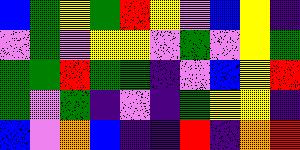[["blue", "green", "yellow", "green", "red", "yellow", "violet", "blue", "yellow", "indigo"], ["violet", "green", "violet", "yellow", "yellow", "violet", "green", "violet", "yellow", "green"], ["green", "green", "red", "green", "green", "indigo", "violet", "blue", "yellow", "red"], ["green", "violet", "green", "indigo", "violet", "indigo", "green", "yellow", "yellow", "indigo"], ["blue", "violet", "orange", "blue", "indigo", "indigo", "red", "indigo", "orange", "red"]]